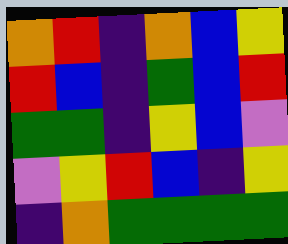[["orange", "red", "indigo", "orange", "blue", "yellow"], ["red", "blue", "indigo", "green", "blue", "red"], ["green", "green", "indigo", "yellow", "blue", "violet"], ["violet", "yellow", "red", "blue", "indigo", "yellow"], ["indigo", "orange", "green", "green", "green", "green"]]